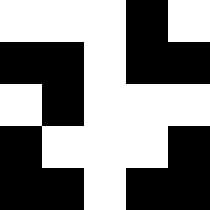[["white", "white", "white", "black", "white"], ["black", "black", "white", "black", "black"], ["white", "black", "white", "white", "white"], ["black", "white", "white", "white", "black"], ["black", "black", "white", "black", "black"]]